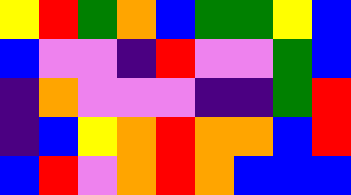[["yellow", "red", "green", "orange", "blue", "green", "green", "yellow", "blue"], ["blue", "violet", "violet", "indigo", "red", "violet", "violet", "green", "blue"], ["indigo", "orange", "violet", "violet", "violet", "indigo", "indigo", "green", "red"], ["indigo", "blue", "yellow", "orange", "red", "orange", "orange", "blue", "red"], ["blue", "red", "violet", "orange", "red", "orange", "blue", "blue", "blue"]]